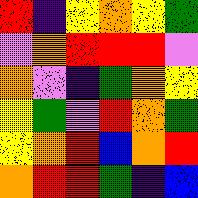[["red", "indigo", "yellow", "orange", "yellow", "green"], ["violet", "orange", "red", "red", "red", "violet"], ["orange", "violet", "indigo", "green", "orange", "yellow"], ["yellow", "green", "violet", "red", "orange", "green"], ["yellow", "orange", "red", "blue", "orange", "red"], ["orange", "red", "red", "green", "indigo", "blue"]]